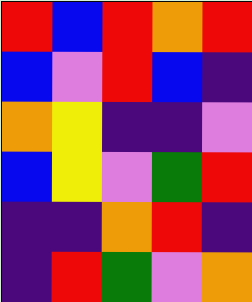[["red", "blue", "red", "orange", "red"], ["blue", "violet", "red", "blue", "indigo"], ["orange", "yellow", "indigo", "indigo", "violet"], ["blue", "yellow", "violet", "green", "red"], ["indigo", "indigo", "orange", "red", "indigo"], ["indigo", "red", "green", "violet", "orange"]]